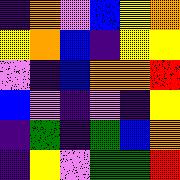[["indigo", "orange", "violet", "blue", "yellow", "orange"], ["yellow", "orange", "blue", "indigo", "yellow", "yellow"], ["violet", "indigo", "blue", "orange", "orange", "red"], ["blue", "violet", "indigo", "violet", "indigo", "yellow"], ["indigo", "green", "indigo", "green", "blue", "orange"], ["indigo", "yellow", "violet", "green", "green", "red"]]